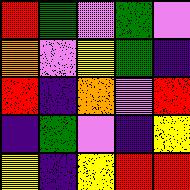[["red", "green", "violet", "green", "violet"], ["orange", "violet", "yellow", "green", "indigo"], ["red", "indigo", "orange", "violet", "red"], ["indigo", "green", "violet", "indigo", "yellow"], ["yellow", "indigo", "yellow", "red", "red"]]